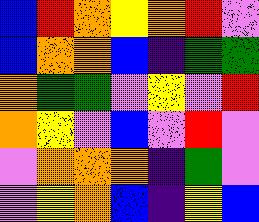[["blue", "red", "orange", "yellow", "orange", "red", "violet"], ["blue", "orange", "orange", "blue", "indigo", "green", "green"], ["orange", "green", "green", "violet", "yellow", "violet", "red"], ["orange", "yellow", "violet", "blue", "violet", "red", "violet"], ["violet", "orange", "orange", "orange", "indigo", "green", "violet"], ["violet", "yellow", "orange", "blue", "indigo", "yellow", "blue"]]